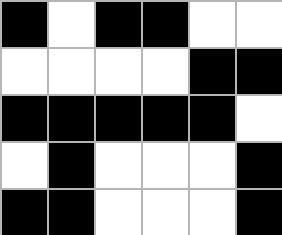[["black", "white", "black", "black", "white", "white"], ["white", "white", "white", "white", "black", "black"], ["black", "black", "black", "black", "black", "white"], ["white", "black", "white", "white", "white", "black"], ["black", "black", "white", "white", "white", "black"]]